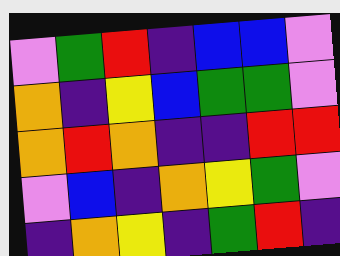[["violet", "green", "red", "indigo", "blue", "blue", "violet"], ["orange", "indigo", "yellow", "blue", "green", "green", "violet"], ["orange", "red", "orange", "indigo", "indigo", "red", "red"], ["violet", "blue", "indigo", "orange", "yellow", "green", "violet"], ["indigo", "orange", "yellow", "indigo", "green", "red", "indigo"]]